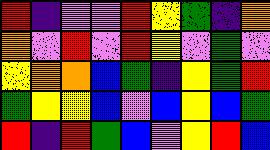[["red", "indigo", "violet", "violet", "red", "yellow", "green", "indigo", "orange"], ["orange", "violet", "red", "violet", "red", "yellow", "violet", "green", "violet"], ["yellow", "orange", "orange", "blue", "green", "indigo", "yellow", "green", "red"], ["green", "yellow", "yellow", "blue", "violet", "blue", "yellow", "blue", "green"], ["red", "indigo", "red", "green", "blue", "violet", "yellow", "red", "blue"]]